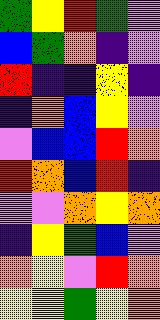[["green", "yellow", "red", "green", "violet"], ["blue", "green", "orange", "indigo", "violet"], ["red", "indigo", "indigo", "yellow", "indigo"], ["indigo", "orange", "blue", "yellow", "violet"], ["violet", "blue", "blue", "red", "orange"], ["red", "orange", "blue", "red", "indigo"], ["violet", "violet", "orange", "yellow", "orange"], ["indigo", "yellow", "green", "blue", "violet"], ["orange", "yellow", "violet", "red", "orange"], ["yellow", "yellow", "green", "yellow", "orange"]]